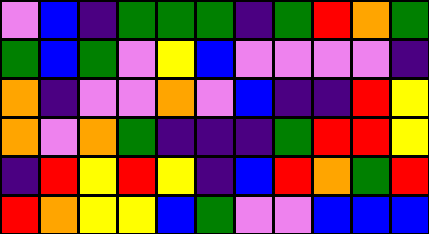[["violet", "blue", "indigo", "green", "green", "green", "indigo", "green", "red", "orange", "green"], ["green", "blue", "green", "violet", "yellow", "blue", "violet", "violet", "violet", "violet", "indigo"], ["orange", "indigo", "violet", "violet", "orange", "violet", "blue", "indigo", "indigo", "red", "yellow"], ["orange", "violet", "orange", "green", "indigo", "indigo", "indigo", "green", "red", "red", "yellow"], ["indigo", "red", "yellow", "red", "yellow", "indigo", "blue", "red", "orange", "green", "red"], ["red", "orange", "yellow", "yellow", "blue", "green", "violet", "violet", "blue", "blue", "blue"]]